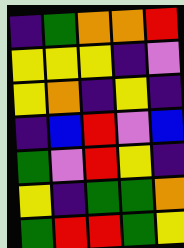[["indigo", "green", "orange", "orange", "red"], ["yellow", "yellow", "yellow", "indigo", "violet"], ["yellow", "orange", "indigo", "yellow", "indigo"], ["indigo", "blue", "red", "violet", "blue"], ["green", "violet", "red", "yellow", "indigo"], ["yellow", "indigo", "green", "green", "orange"], ["green", "red", "red", "green", "yellow"]]